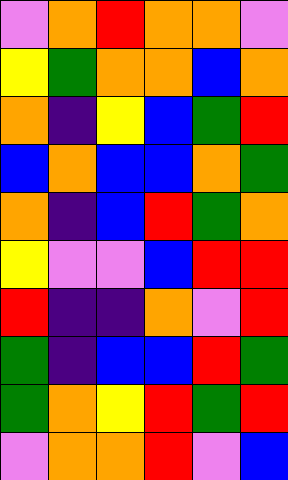[["violet", "orange", "red", "orange", "orange", "violet"], ["yellow", "green", "orange", "orange", "blue", "orange"], ["orange", "indigo", "yellow", "blue", "green", "red"], ["blue", "orange", "blue", "blue", "orange", "green"], ["orange", "indigo", "blue", "red", "green", "orange"], ["yellow", "violet", "violet", "blue", "red", "red"], ["red", "indigo", "indigo", "orange", "violet", "red"], ["green", "indigo", "blue", "blue", "red", "green"], ["green", "orange", "yellow", "red", "green", "red"], ["violet", "orange", "orange", "red", "violet", "blue"]]